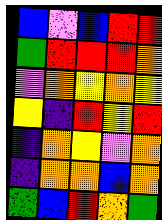[["blue", "violet", "blue", "red", "red"], ["green", "red", "red", "red", "orange"], ["violet", "orange", "yellow", "orange", "yellow"], ["yellow", "indigo", "red", "yellow", "red"], ["indigo", "orange", "yellow", "violet", "orange"], ["indigo", "orange", "orange", "blue", "orange"], ["green", "blue", "red", "orange", "green"]]